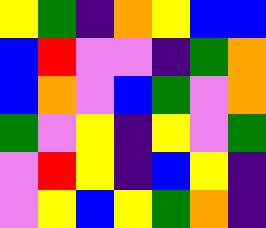[["yellow", "green", "indigo", "orange", "yellow", "blue", "blue"], ["blue", "red", "violet", "violet", "indigo", "green", "orange"], ["blue", "orange", "violet", "blue", "green", "violet", "orange"], ["green", "violet", "yellow", "indigo", "yellow", "violet", "green"], ["violet", "red", "yellow", "indigo", "blue", "yellow", "indigo"], ["violet", "yellow", "blue", "yellow", "green", "orange", "indigo"]]